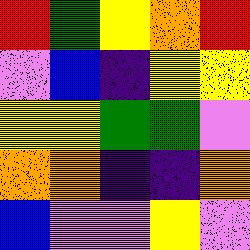[["red", "green", "yellow", "orange", "red"], ["violet", "blue", "indigo", "yellow", "yellow"], ["yellow", "yellow", "green", "green", "violet"], ["orange", "orange", "indigo", "indigo", "orange"], ["blue", "violet", "violet", "yellow", "violet"]]